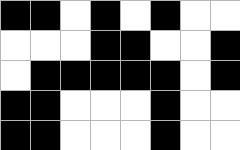[["black", "black", "white", "black", "white", "black", "white", "white"], ["white", "white", "white", "black", "black", "white", "white", "black"], ["white", "black", "black", "black", "black", "black", "white", "black"], ["black", "black", "white", "white", "white", "black", "white", "white"], ["black", "black", "white", "white", "white", "black", "white", "white"]]